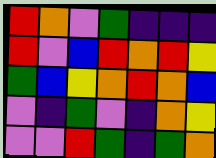[["red", "orange", "violet", "green", "indigo", "indigo", "indigo"], ["red", "violet", "blue", "red", "orange", "red", "yellow"], ["green", "blue", "yellow", "orange", "red", "orange", "blue"], ["violet", "indigo", "green", "violet", "indigo", "orange", "yellow"], ["violet", "violet", "red", "green", "indigo", "green", "orange"]]